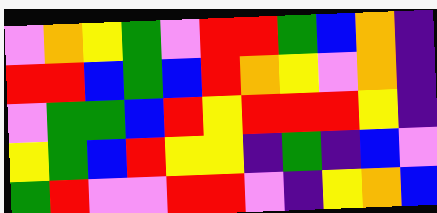[["violet", "orange", "yellow", "green", "violet", "red", "red", "green", "blue", "orange", "indigo"], ["red", "red", "blue", "green", "blue", "red", "orange", "yellow", "violet", "orange", "indigo"], ["violet", "green", "green", "blue", "red", "yellow", "red", "red", "red", "yellow", "indigo"], ["yellow", "green", "blue", "red", "yellow", "yellow", "indigo", "green", "indigo", "blue", "violet"], ["green", "red", "violet", "violet", "red", "red", "violet", "indigo", "yellow", "orange", "blue"]]